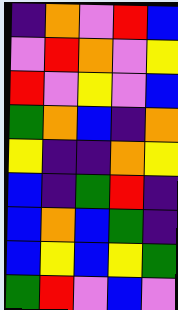[["indigo", "orange", "violet", "red", "blue"], ["violet", "red", "orange", "violet", "yellow"], ["red", "violet", "yellow", "violet", "blue"], ["green", "orange", "blue", "indigo", "orange"], ["yellow", "indigo", "indigo", "orange", "yellow"], ["blue", "indigo", "green", "red", "indigo"], ["blue", "orange", "blue", "green", "indigo"], ["blue", "yellow", "blue", "yellow", "green"], ["green", "red", "violet", "blue", "violet"]]